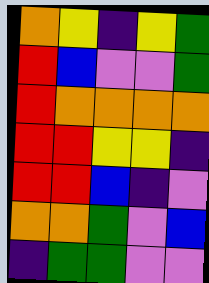[["orange", "yellow", "indigo", "yellow", "green"], ["red", "blue", "violet", "violet", "green"], ["red", "orange", "orange", "orange", "orange"], ["red", "red", "yellow", "yellow", "indigo"], ["red", "red", "blue", "indigo", "violet"], ["orange", "orange", "green", "violet", "blue"], ["indigo", "green", "green", "violet", "violet"]]